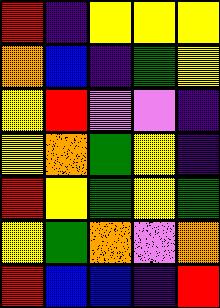[["red", "indigo", "yellow", "yellow", "yellow"], ["orange", "blue", "indigo", "green", "yellow"], ["yellow", "red", "violet", "violet", "indigo"], ["yellow", "orange", "green", "yellow", "indigo"], ["red", "yellow", "green", "yellow", "green"], ["yellow", "green", "orange", "violet", "orange"], ["red", "blue", "blue", "indigo", "red"]]